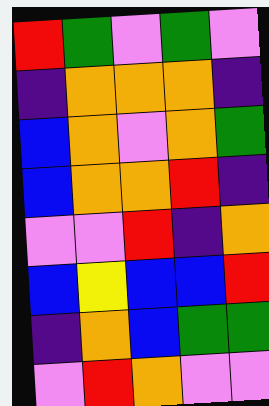[["red", "green", "violet", "green", "violet"], ["indigo", "orange", "orange", "orange", "indigo"], ["blue", "orange", "violet", "orange", "green"], ["blue", "orange", "orange", "red", "indigo"], ["violet", "violet", "red", "indigo", "orange"], ["blue", "yellow", "blue", "blue", "red"], ["indigo", "orange", "blue", "green", "green"], ["violet", "red", "orange", "violet", "violet"]]